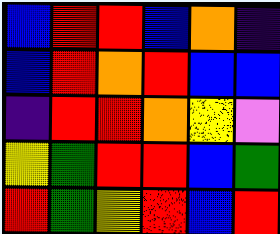[["blue", "red", "red", "blue", "orange", "indigo"], ["blue", "red", "orange", "red", "blue", "blue"], ["indigo", "red", "red", "orange", "yellow", "violet"], ["yellow", "green", "red", "red", "blue", "green"], ["red", "green", "yellow", "red", "blue", "red"]]